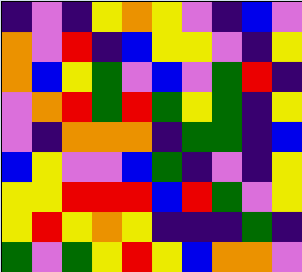[["indigo", "violet", "indigo", "yellow", "orange", "yellow", "violet", "indigo", "blue", "violet"], ["orange", "violet", "red", "indigo", "blue", "yellow", "yellow", "violet", "indigo", "yellow"], ["orange", "blue", "yellow", "green", "violet", "blue", "violet", "green", "red", "indigo"], ["violet", "orange", "red", "green", "red", "green", "yellow", "green", "indigo", "yellow"], ["violet", "indigo", "orange", "orange", "orange", "indigo", "green", "green", "indigo", "blue"], ["blue", "yellow", "violet", "violet", "blue", "green", "indigo", "violet", "indigo", "yellow"], ["yellow", "yellow", "red", "red", "red", "blue", "red", "green", "violet", "yellow"], ["yellow", "red", "yellow", "orange", "yellow", "indigo", "indigo", "indigo", "green", "indigo"], ["green", "violet", "green", "yellow", "red", "yellow", "blue", "orange", "orange", "violet"]]